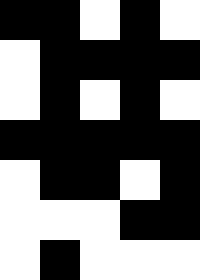[["black", "black", "white", "black", "white"], ["white", "black", "black", "black", "black"], ["white", "black", "white", "black", "white"], ["black", "black", "black", "black", "black"], ["white", "black", "black", "white", "black"], ["white", "white", "white", "black", "black"], ["white", "black", "white", "white", "white"]]